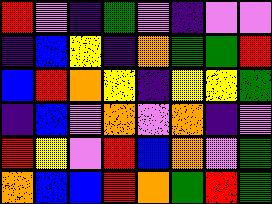[["red", "violet", "indigo", "green", "violet", "indigo", "violet", "violet"], ["indigo", "blue", "yellow", "indigo", "orange", "green", "green", "red"], ["blue", "red", "orange", "yellow", "indigo", "yellow", "yellow", "green"], ["indigo", "blue", "violet", "orange", "violet", "orange", "indigo", "violet"], ["red", "yellow", "violet", "red", "blue", "orange", "violet", "green"], ["orange", "blue", "blue", "red", "orange", "green", "red", "green"]]